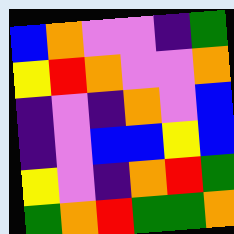[["blue", "orange", "violet", "violet", "indigo", "green"], ["yellow", "red", "orange", "violet", "violet", "orange"], ["indigo", "violet", "indigo", "orange", "violet", "blue"], ["indigo", "violet", "blue", "blue", "yellow", "blue"], ["yellow", "violet", "indigo", "orange", "red", "green"], ["green", "orange", "red", "green", "green", "orange"]]